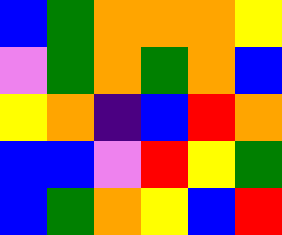[["blue", "green", "orange", "orange", "orange", "yellow"], ["violet", "green", "orange", "green", "orange", "blue"], ["yellow", "orange", "indigo", "blue", "red", "orange"], ["blue", "blue", "violet", "red", "yellow", "green"], ["blue", "green", "orange", "yellow", "blue", "red"]]